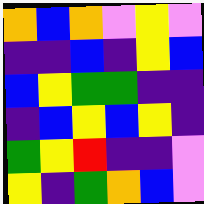[["orange", "blue", "orange", "violet", "yellow", "violet"], ["indigo", "indigo", "blue", "indigo", "yellow", "blue"], ["blue", "yellow", "green", "green", "indigo", "indigo"], ["indigo", "blue", "yellow", "blue", "yellow", "indigo"], ["green", "yellow", "red", "indigo", "indigo", "violet"], ["yellow", "indigo", "green", "orange", "blue", "violet"]]